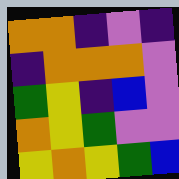[["orange", "orange", "indigo", "violet", "indigo"], ["indigo", "orange", "orange", "orange", "violet"], ["green", "yellow", "indigo", "blue", "violet"], ["orange", "yellow", "green", "violet", "violet"], ["yellow", "orange", "yellow", "green", "blue"]]